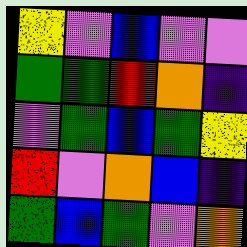[["yellow", "violet", "blue", "violet", "violet"], ["green", "green", "red", "orange", "indigo"], ["violet", "green", "blue", "green", "yellow"], ["red", "violet", "orange", "blue", "indigo"], ["green", "blue", "green", "violet", "orange"]]